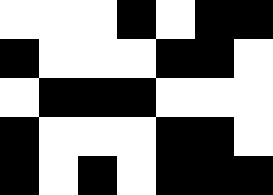[["white", "white", "white", "black", "white", "black", "black"], ["black", "white", "white", "white", "black", "black", "white"], ["white", "black", "black", "black", "white", "white", "white"], ["black", "white", "white", "white", "black", "black", "white"], ["black", "white", "black", "white", "black", "black", "black"]]